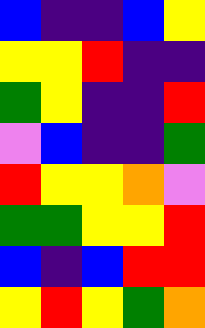[["blue", "indigo", "indigo", "blue", "yellow"], ["yellow", "yellow", "red", "indigo", "indigo"], ["green", "yellow", "indigo", "indigo", "red"], ["violet", "blue", "indigo", "indigo", "green"], ["red", "yellow", "yellow", "orange", "violet"], ["green", "green", "yellow", "yellow", "red"], ["blue", "indigo", "blue", "red", "red"], ["yellow", "red", "yellow", "green", "orange"]]